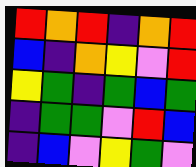[["red", "orange", "red", "indigo", "orange", "red"], ["blue", "indigo", "orange", "yellow", "violet", "red"], ["yellow", "green", "indigo", "green", "blue", "green"], ["indigo", "green", "green", "violet", "red", "blue"], ["indigo", "blue", "violet", "yellow", "green", "violet"]]